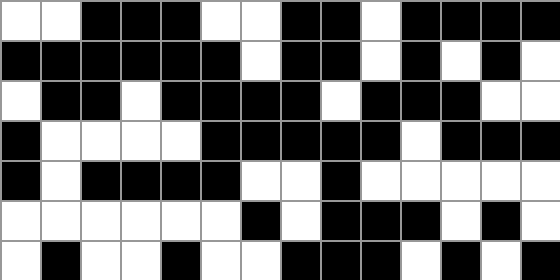[["white", "white", "black", "black", "black", "white", "white", "black", "black", "white", "black", "black", "black", "black"], ["black", "black", "black", "black", "black", "black", "white", "black", "black", "white", "black", "white", "black", "white"], ["white", "black", "black", "white", "black", "black", "black", "black", "white", "black", "black", "black", "white", "white"], ["black", "white", "white", "white", "white", "black", "black", "black", "black", "black", "white", "black", "black", "black"], ["black", "white", "black", "black", "black", "black", "white", "white", "black", "white", "white", "white", "white", "white"], ["white", "white", "white", "white", "white", "white", "black", "white", "black", "black", "black", "white", "black", "white"], ["white", "black", "white", "white", "black", "white", "white", "black", "black", "black", "white", "black", "white", "black"]]